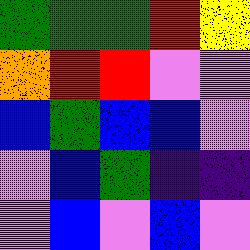[["green", "green", "green", "red", "yellow"], ["orange", "red", "red", "violet", "violet"], ["blue", "green", "blue", "blue", "violet"], ["violet", "blue", "green", "indigo", "indigo"], ["violet", "blue", "violet", "blue", "violet"]]